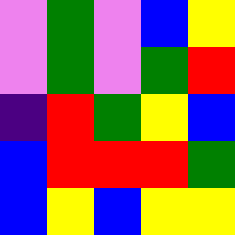[["violet", "green", "violet", "blue", "yellow"], ["violet", "green", "violet", "green", "red"], ["indigo", "red", "green", "yellow", "blue"], ["blue", "red", "red", "red", "green"], ["blue", "yellow", "blue", "yellow", "yellow"]]